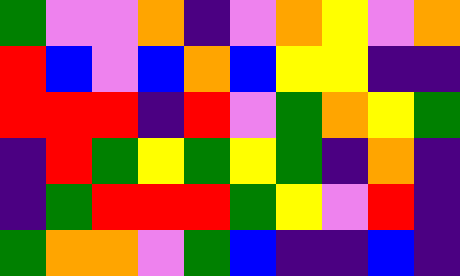[["green", "violet", "violet", "orange", "indigo", "violet", "orange", "yellow", "violet", "orange"], ["red", "blue", "violet", "blue", "orange", "blue", "yellow", "yellow", "indigo", "indigo"], ["red", "red", "red", "indigo", "red", "violet", "green", "orange", "yellow", "green"], ["indigo", "red", "green", "yellow", "green", "yellow", "green", "indigo", "orange", "indigo"], ["indigo", "green", "red", "red", "red", "green", "yellow", "violet", "red", "indigo"], ["green", "orange", "orange", "violet", "green", "blue", "indigo", "indigo", "blue", "indigo"]]